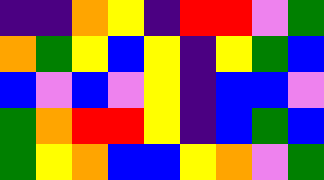[["indigo", "indigo", "orange", "yellow", "indigo", "red", "red", "violet", "green"], ["orange", "green", "yellow", "blue", "yellow", "indigo", "yellow", "green", "blue"], ["blue", "violet", "blue", "violet", "yellow", "indigo", "blue", "blue", "violet"], ["green", "orange", "red", "red", "yellow", "indigo", "blue", "green", "blue"], ["green", "yellow", "orange", "blue", "blue", "yellow", "orange", "violet", "green"]]